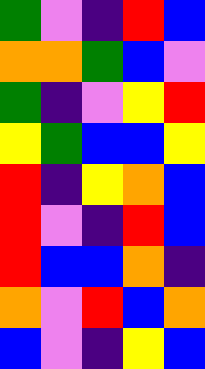[["green", "violet", "indigo", "red", "blue"], ["orange", "orange", "green", "blue", "violet"], ["green", "indigo", "violet", "yellow", "red"], ["yellow", "green", "blue", "blue", "yellow"], ["red", "indigo", "yellow", "orange", "blue"], ["red", "violet", "indigo", "red", "blue"], ["red", "blue", "blue", "orange", "indigo"], ["orange", "violet", "red", "blue", "orange"], ["blue", "violet", "indigo", "yellow", "blue"]]